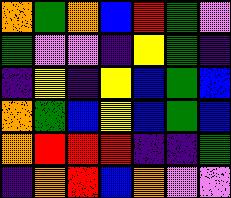[["orange", "green", "orange", "blue", "red", "green", "violet"], ["green", "violet", "violet", "indigo", "yellow", "green", "indigo"], ["indigo", "yellow", "indigo", "yellow", "blue", "green", "blue"], ["orange", "green", "blue", "yellow", "blue", "green", "blue"], ["orange", "red", "red", "red", "indigo", "indigo", "green"], ["indigo", "orange", "red", "blue", "orange", "violet", "violet"]]